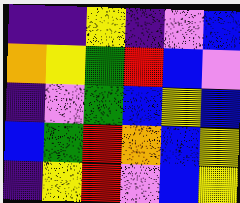[["indigo", "indigo", "yellow", "indigo", "violet", "blue"], ["orange", "yellow", "green", "red", "blue", "violet"], ["indigo", "violet", "green", "blue", "yellow", "blue"], ["blue", "green", "red", "orange", "blue", "yellow"], ["indigo", "yellow", "red", "violet", "blue", "yellow"]]